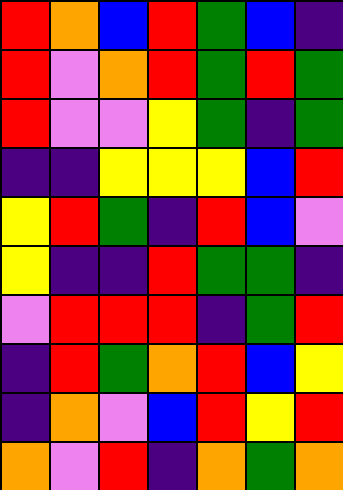[["red", "orange", "blue", "red", "green", "blue", "indigo"], ["red", "violet", "orange", "red", "green", "red", "green"], ["red", "violet", "violet", "yellow", "green", "indigo", "green"], ["indigo", "indigo", "yellow", "yellow", "yellow", "blue", "red"], ["yellow", "red", "green", "indigo", "red", "blue", "violet"], ["yellow", "indigo", "indigo", "red", "green", "green", "indigo"], ["violet", "red", "red", "red", "indigo", "green", "red"], ["indigo", "red", "green", "orange", "red", "blue", "yellow"], ["indigo", "orange", "violet", "blue", "red", "yellow", "red"], ["orange", "violet", "red", "indigo", "orange", "green", "orange"]]